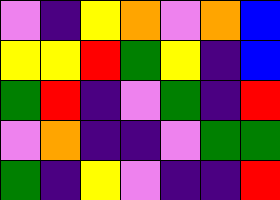[["violet", "indigo", "yellow", "orange", "violet", "orange", "blue"], ["yellow", "yellow", "red", "green", "yellow", "indigo", "blue"], ["green", "red", "indigo", "violet", "green", "indigo", "red"], ["violet", "orange", "indigo", "indigo", "violet", "green", "green"], ["green", "indigo", "yellow", "violet", "indigo", "indigo", "red"]]